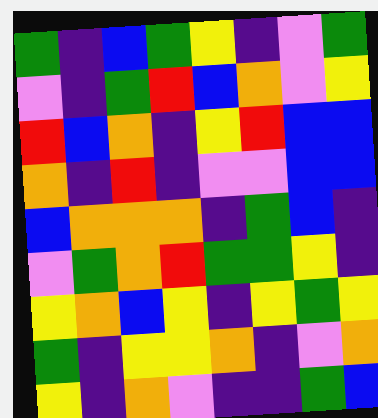[["green", "indigo", "blue", "green", "yellow", "indigo", "violet", "green"], ["violet", "indigo", "green", "red", "blue", "orange", "violet", "yellow"], ["red", "blue", "orange", "indigo", "yellow", "red", "blue", "blue"], ["orange", "indigo", "red", "indigo", "violet", "violet", "blue", "blue"], ["blue", "orange", "orange", "orange", "indigo", "green", "blue", "indigo"], ["violet", "green", "orange", "red", "green", "green", "yellow", "indigo"], ["yellow", "orange", "blue", "yellow", "indigo", "yellow", "green", "yellow"], ["green", "indigo", "yellow", "yellow", "orange", "indigo", "violet", "orange"], ["yellow", "indigo", "orange", "violet", "indigo", "indigo", "green", "blue"]]